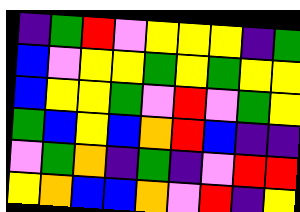[["indigo", "green", "red", "violet", "yellow", "yellow", "yellow", "indigo", "green"], ["blue", "violet", "yellow", "yellow", "green", "yellow", "green", "yellow", "yellow"], ["blue", "yellow", "yellow", "green", "violet", "red", "violet", "green", "yellow"], ["green", "blue", "yellow", "blue", "orange", "red", "blue", "indigo", "indigo"], ["violet", "green", "orange", "indigo", "green", "indigo", "violet", "red", "red"], ["yellow", "orange", "blue", "blue", "orange", "violet", "red", "indigo", "yellow"]]